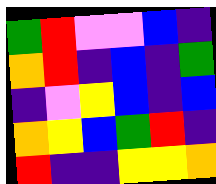[["green", "red", "violet", "violet", "blue", "indigo"], ["orange", "red", "indigo", "blue", "indigo", "green"], ["indigo", "violet", "yellow", "blue", "indigo", "blue"], ["orange", "yellow", "blue", "green", "red", "indigo"], ["red", "indigo", "indigo", "yellow", "yellow", "orange"]]